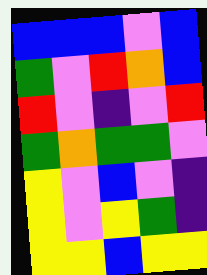[["blue", "blue", "blue", "violet", "blue"], ["green", "violet", "red", "orange", "blue"], ["red", "violet", "indigo", "violet", "red"], ["green", "orange", "green", "green", "violet"], ["yellow", "violet", "blue", "violet", "indigo"], ["yellow", "violet", "yellow", "green", "indigo"], ["yellow", "yellow", "blue", "yellow", "yellow"]]